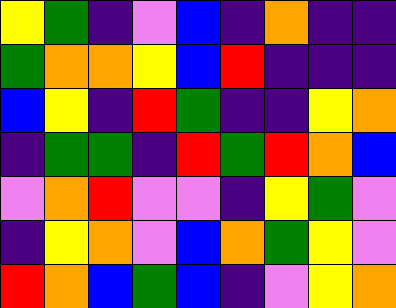[["yellow", "green", "indigo", "violet", "blue", "indigo", "orange", "indigo", "indigo"], ["green", "orange", "orange", "yellow", "blue", "red", "indigo", "indigo", "indigo"], ["blue", "yellow", "indigo", "red", "green", "indigo", "indigo", "yellow", "orange"], ["indigo", "green", "green", "indigo", "red", "green", "red", "orange", "blue"], ["violet", "orange", "red", "violet", "violet", "indigo", "yellow", "green", "violet"], ["indigo", "yellow", "orange", "violet", "blue", "orange", "green", "yellow", "violet"], ["red", "orange", "blue", "green", "blue", "indigo", "violet", "yellow", "orange"]]